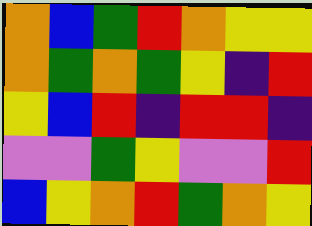[["orange", "blue", "green", "red", "orange", "yellow", "yellow"], ["orange", "green", "orange", "green", "yellow", "indigo", "red"], ["yellow", "blue", "red", "indigo", "red", "red", "indigo"], ["violet", "violet", "green", "yellow", "violet", "violet", "red"], ["blue", "yellow", "orange", "red", "green", "orange", "yellow"]]